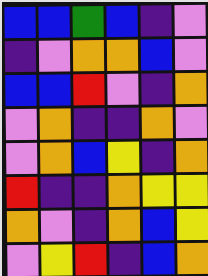[["blue", "blue", "green", "blue", "indigo", "violet"], ["indigo", "violet", "orange", "orange", "blue", "violet"], ["blue", "blue", "red", "violet", "indigo", "orange"], ["violet", "orange", "indigo", "indigo", "orange", "violet"], ["violet", "orange", "blue", "yellow", "indigo", "orange"], ["red", "indigo", "indigo", "orange", "yellow", "yellow"], ["orange", "violet", "indigo", "orange", "blue", "yellow"], ["violet", "yellow", "red", "indigo", "blue", "orange"]]